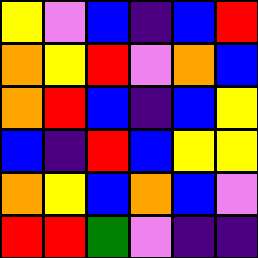[["yellow", "violet", "blue", "indigo", "blue", "red"], ["orange", "yellow", "red", "violet", "orange", "blue"], ["orange", "red", "blue", "indigo", "blue", "yellow"], ["blue", "indigo", "red", "blue", "yellow", "yellow"], ["orange", "yellow", "blue", "orange", "blue", "violet"], ["red", "red", "green", "violet", "indigo", "indigo"]]